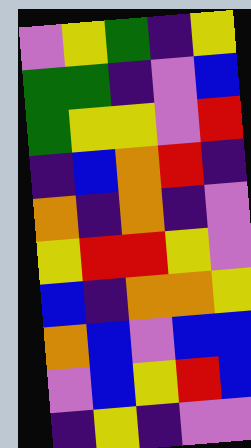[["violet", "yellow", "green", "indigo", "yellow"], ["green", "green", "indigo", "violet", "blue"], ["green", "yellow", "yellow", "violet", "red"], ["indigo", "blue", "orange", "red", "indigo"], ["orange", "indigo", "orange", "indigo", "violet"], ["yellow", "red", "red", "yellow", "violet"], ["blue", "indigo", "orange", "orange", "yellow"], ["orange", "blue", "violet", "blue", "blue"], ["violet", "blue", "yellow", "red", "blue"], ["indigo", "yellow", "indigo", "violet", "violet"]]